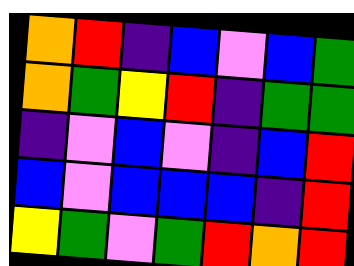[["orange", "red", "indigo", "blue", "violet", "blue", "green"], ["orange", "green", "yellow", "red", "indigo", "green", "green"], ["indigo", "violet", "blue", "violet", "indigo", "blue", "red"], ["blue", "violet", "blue", "blue", "blue", "indigo", "red"], ["yellow", "green", "violet", "green", "red", "orange", "red"]]